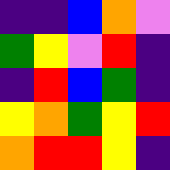[["indigo", "indigo", "blue", "orange", "violet"], ["green", "yellow", "violet", "red", "indigo"], ["indigo", "red", "blue", "green", "indigo"], ["yellow", "orange", "green", "yellow", "red"], ["orange", "red", "red", "yellow", "indigo"]]